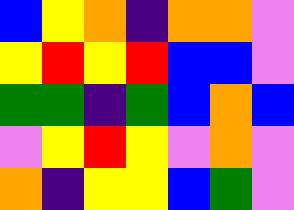[["blue", "yellow", "orange", "indigo", "orange", "orange", "violet"], ["yellow", "red", "yellow", "red", "blue", "blue", "violet"], ["green", "green", "indigo", "green", "blue", "orange", "blue"], ["violet", "yellow", "red", "yellow", "violet", "orange", "violet"], ["orange", "indigo", "yellow", "yellow", "blue", "green", "violet"]]